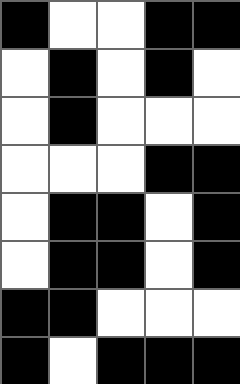[["black", "white", "white", "black", "black"], ["white", "black", "white", "black", "white"], ["white", "black", "white", "white", "white"], ["white", "white", "white", "black", "black"], ["white", "black", "black", "white", "black"], ["white", "black", "black", "white", "black"], ["black", "black", "white", "white", "white"], ["black", "white", "black", "black", "black"]]